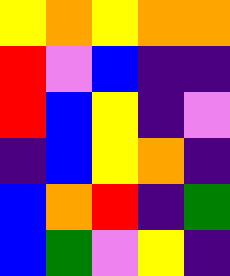[["yellow", "orange", "yellow", "orange", "orange"], ["red", "violet", "blue", "indigo", "indigo"], ["red", "blue", "yellow", "indigo", "violet"], ["indigo", "blue", "yellow", "orange", "indigo"], ["blue", "orange", "red", "indigo", "green"], ["blue", "green", "violet", "yellow", "indigo"]]